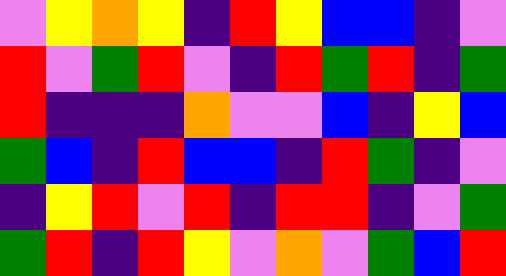[["violet", "yellow", "orange", "yellow", "indigo", "red", "yellow", "blue", "blue", "indigo", "violet"], ["red", "violet", "green", "red", "violet", "indigo", "red", "green", "red", "indigo", "green"], ["red", "indigo", "indigo", "indigo", "orange", "violet", "violet", "blue", "indigo", "yellow", "blue"], ["green", "blue", "indigo", "red", "blue", "blue", "indigo", "red", "green", "indigo", "violet"], ["indigo", "yellow", "red", "violet", "red", "indigo", "red", "red", "indigo", "violet", "green"], ["green", "red", "indigo", "red", "yellow", "violet", "orange", "violet", "green", "blue", "red"]]